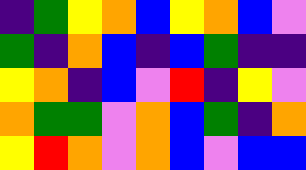[["indigo", "green", "yellow", "orange", "blue", "yellow", "orange", "blue", "violet"], ["green", "indigo", "orange", "blue", "indigo", "blue", "green", "indigo", "indigo"], ["yellow", "orange", "indigo", "blue", "violet", "red", "indigo", "yellow", "violet"], ["orange", "green", "green", "violet", "orange", "blue", "green", "indigo", "orange"], ["yellow", "red", "orange", "violet", "orange", "blue", "violet", "blue", "blue"]]